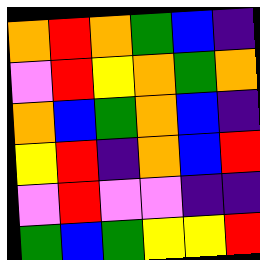[["orange", "red", "orange", "green", "blue", "indigo"], ["violet", "red", "yellow", "orange", "green", "orange"], ["orange", "blue", "green", "orange", "blue", "indigo"], ["yellow", "red", "indigo", "orange", "blue", "red"], ["violet", "red", "violet", "violet", "indigo", "indigo"], ["green", "blue", "green", "yellow", "yellow", "red"]]